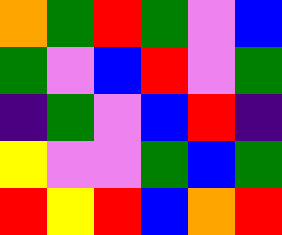[["orange", "green", "red", "green", "violet", "blue"], ["green", "violet", "blue", "red", "violet", "green"], ["indigo", "green", "violet", "blue", "red", "indigo"], ["yellow", "violet", "violet", "green", "blue", "green"], ["red", "yellow", "red", "blue", "orange", "red"]]